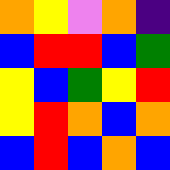[["orange", "yellow", "violet", "orange", "indigo"], ["blue", "red", "red", "blue", "green"], ["yellow", "blue", "green", "yellow", "red"], ["yellow", "red", "orange", "blue", "orange"], ["blue", "red", "blue", "orange", "blue"]]